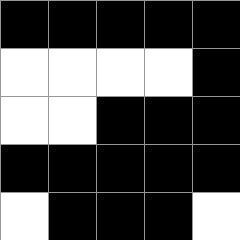[["black", "black", "black", "black", "black"], ["white", "white", "white", "white", "black"], ["white", "white", "black", "black", "black"], ["black", "black", "black", "black", "black"], ["white", "black", "black", "black", "white"]]